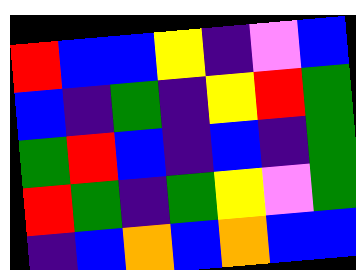[["red", "blue", "blue", "yellow", "indigo", "violet", "blue"], ["blue", "indigo", "green", "indigo", "yellow", "red", "green"], ["green", "red", "blue", "indigo", "blue", "indigo", "green"], ["red", "green", "indigo", "green", "yellow", "violet", "green"], ["indigo", "blue", "orange", "blue", "orange", "blue", "blue"]]